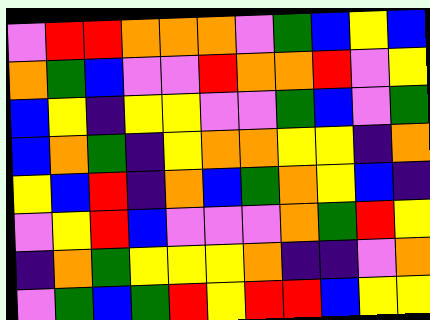[["violet", "red", "red", "orange", "orange", "orange", "violet", "green", "blue", "yellow", "blue"], ["orange", "green", "blue", "violet", "violet", "red", "orange", "orange", "red", "violet", "yellow"], ["blue", "yellow", "indigo", "yellow", "yellow", "violet", "violet", "green", "blue", "violet", "green"], ["blue", "orange", "green", "indigo", "yellow", "orange", "orange", "yellow", "yellow", "indigo", "orange"], ["yellow", "blue", "red", "indigo", "orange", "blue", "green", "orange", "yellow", "blue", "indigo"], ["violet", "yellow", "red", "blue", "violet", "violet", "violet", "orange", "green", "red", "yellow"], ["indigo", "orange", "green", "yellow", "yellow", "yellow", "orange", "indigo", "indigo", "violet", "orange"], ["violet", "green", "blue", "green", "red", "yellow", "red", "red", "blue", "yellow", "yellow"]]